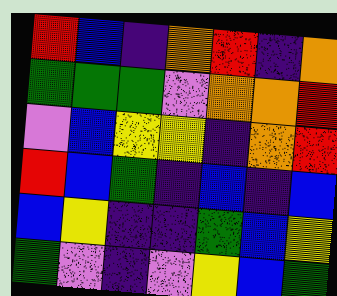[["red", "blue", "indigo", "orange", "red", "indigo", "orange"], ["green", "green", "green", "violet", "orange", "orange", "red"], ["violet", "blue", "yellow", "yellow", "indigo", "orange", "red"], ["red", "blue", "green", "indigo", "blue", "indigo", "blue"], ["blue", "yellow", "indigo", "indigo", "green", "blue", "yellow"], ["green", "violet", "indigo", "violet", "yellow", "blue", "green"]]